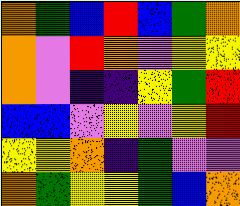[["orange", "green", "blue", "red", "blue", "green", "orange"], ["orange", "violet", "red", "orange", "violet", "yellow", "yellow"], ["orange", "violet", "indigo", "indigo", "yellow", "green", "red"], ["blue", "blue", "violet", "yellow", "violet", "yellow", "red"], ["yellow", "yellow", "orange", "indigo", "green", "violet", "violet"], ["orange", "green", "yellow", "yellow", "green", "blue", "orange"]]